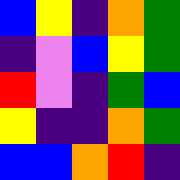[["blue", "yellow", "indigo", "orange", "green"], ["indigo", "violet", "blue", "yellow", "green"], ["red", "violet", "indigo", "green", "blue"], ["yellow", "indigo", "indigo", "orange", "green"], ["blue", "blue", "orange", "red", "indigo"]]